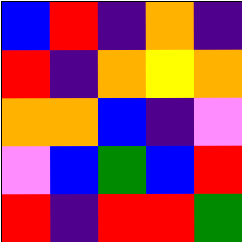[["blue", "red", "indigo", "orange", "indigo"], ["red", "indigo", "orange", "yellow", "orange"], ["orange", "orange", "blue", "indigo", "violet"], ["violet", "blue", "green", "blue", "red"], ["red", "indigo", "red", "red", "green"]]